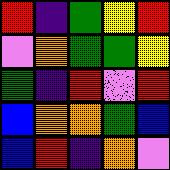[["red", "indigo", "green", "yellow", "red"], ["violet", "orange", "green", "green", "yellow"], ["green", "indigo", "red", "violet", "red"], ["blue", "orange", "orange", "green", "blue"], ["blue", "red", "indigo", "orange", "violet"]]